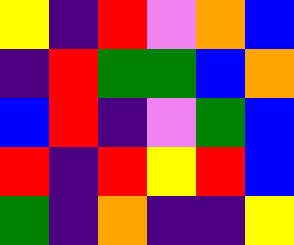[["yellow", "indigo", "red", "violet", "orange", "blue"], ["indigo", "red", "green", "green", "blue", "orange"], ["blue", "red", "indigo", "violet", "green", "blue"], ["red", "indigo", "red", "yellow", "red", "blue"], ["green", "indigo", "orange", "indigo", "indigo", "yellow"]]